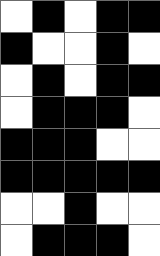[["white", "black", "white", "black", "black"], ["black", "white", "white", "black", "white"], ["white", "black", "white", "black", "black"], ["white", "black", "black", "black", "white"], ["black", "black", "black", "white", "white"], ["black", "black", "black", "black", "black"], ["white", "white", "black", "white", "white"], ["white", "black", "black", "black", "white"]]